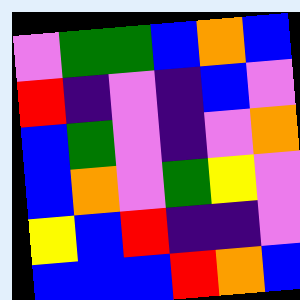[["violet", "green", "green", "blue", "orange", "blue"], ["red", "indigo", "violet", "indigo", "blue", "violet"], ["blue", "green", "violet", "indigo", "violet", "orange"], ["blue", "orange", "violet", "green", "yellow", "violet"], ["yellow", "blue", "red", "indigo", "indigo", "violet"], ["blue", "blue", "blue", "red", "orange", "blue"]]